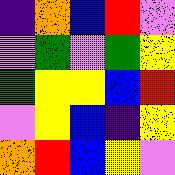[["indigo", "orange", "blue", "red", "violet"], ["violet", "green", "violet", "green", "yellow"], ["green", "yellow", "yellow", "blue", "red"], ["violet", "yellow", "blue", "indigo", "yellow"], ["orange", "red", "blue", "yellow", "violet"]]